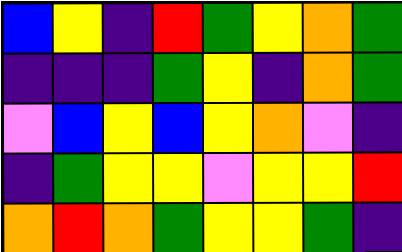[["blue", "yellow", "indigo", "red", "green", "yellow", "orange", "green"], ["indigo", "indigo", "indigo", "green", "yellow", "indigo", "orange", "green"], ["violet", "blue", "yellow", "blue", "yellow", "orange", "violet", "indigo"], ["indigo", "green", "yellow", "yellow", "violet", "yellow", "yellow", "red"], ["orange", "red", "orange", "green", "yellow", "yellow", "green", "indigo"]]